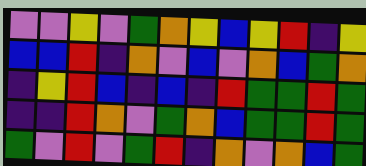[["violet", "violet", "yellow", "violet", "green", "orange", "yellow", "blue", "yellow", "red", "indigo", "yellow"], ["blue", "blue", "red", "indigo", "orange", "violet", "blue", "violet", "orange", "blue", "green", "orange"], ["indigo", "yellow", "red", "blue", "indigo", "blue", "indigo", "red", "green", "green", "red", "green"], ["indigo", "indigo", "red", "orange", "violet", "green", "orange", "blue", "green", "green", "red", "green"], ["green", "violet", "red", "violet", "green", "red", "indigo", "orange", "violet", "orange", "blue", "green"]]